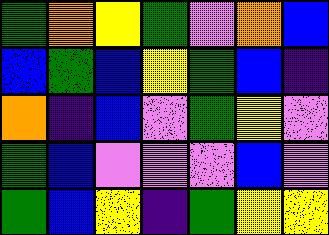[["green", "orange", "yellow", "green", "violet", "orange", "blue"], ["blue", "green", "blue", "yellow", "green", "blue", "indigo"], ["orange", "indigo", "blue", "violet", "green", "yellow", "violet"], ["green", "blue", "violet", "violet", "violet", "blue", "violet"], ["green", "blue", "yellow", "indigo", "green", "yellow", "yellow"]]